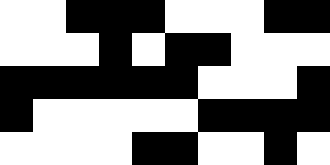[["white", "white", "black", "black", "black", "white", "white", "white", "black", "black"], ["white", "white", "white", "black", "white", "black", "black", "white", "white", "white"], ["black", "black", "black", "black", "black", "black", "white", "white", "white", "black"], ["black", "white", "white", "white", "white", "white", "black", "black", "black", "black"], ["white", "white", "white", "white", "black", "black", "white", "white", "black", "white"]]